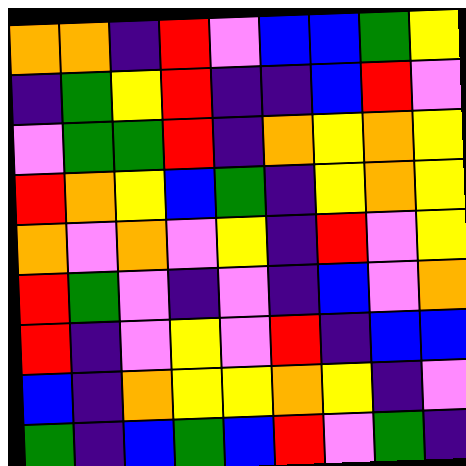[["orange", "orange", "indigo", "red", "violet", "blue", "blue", "green", "yellow"], ["indigo", "green", "yellow", "red", "indigo", "indigo", "blue", "red", "violet"], ["violet", "green", "green", "red", "indigo", "orange", "yellow", "orange", "yellow"], ["red", "orange", "yellow", "blue", "green", "indigo", "yellow", "orange", "yellow"], ["orange", "violet", "orange", "violet", "yellow", "indigo", "red", "violet", "yellow"], ["red", "green", "violet", "indigo", "violet", "indigo", "blue", "violet", "orange"], ["red", "indigo", "violet", "yellow", "violet", "red", "indigo", "blue", "blue"], ["blue", "indigo", "orange", "yellow", "yellow", "orange", "yellow", "indigo", "violet"], ["green", "indigo", "blue", "green", "blue", "red", "violet", "green", "indigo"]]